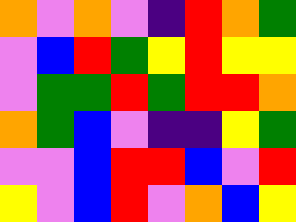[["orange", "violet", "orange", "violet", "indigo", "red", "orange", "green"], ["violet", "blue", "red", "green", "yellow", "red", "yellow", "yellow"], ["violet", "green", "green", "red", "green", "red", "red", "orange"], ["orange", "green", "blue", "violet", "indigo", "indigo", "yellow", "green"], ["violet", "violet", "blue", "red", "red", "blue", "violet", "red"], ["yellow", "violet", "blue", "red", "violet", "orange", "blue", "yellow"]]